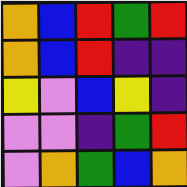[["orange", "blue", "red", "green", "red"], ["orange", "blue", "red", "indigo", "indigo"], ["yellow", "violet", "blue", "yellow", "indigo"], ["violet", "violet", "indigo", "green", "red"], ["violet", "orange", "green", "blue", "orange"]]